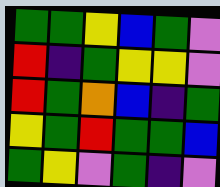[["green", "green", "yellow", "blue", "green", "violet"], ["red", "indigo", "green", "yellow", "yellow", "violet"], ["red", "green", "orange", "blue", "indigo", "green"], ["yellow", "green", "red", "green", "green", "blue"], ["green", "yellow", "violet", "green", "indigo", "violet"]]